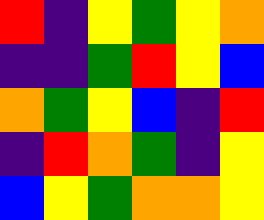[["red", "indigo", "yellow", "green", "yellow", "orange"], ["indigo", "indigo", "green", "red", "yellow", "blue"], ["orange", "green", "yellow", "blue", "indigo", "red"], ["indigo", "red", "orange", "green", "indigo", "yellow"], ["blue", "yellow", "green", "orange", "orange", "yellow"]]